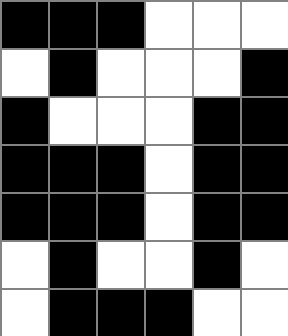[["black", "black", "black", "white", "white", "white"], ["white", "black", "white", "white", "white", "black"], ["black", "white", "white", "white", "black", "black"], ["black", "black", "black", "white", "black", "black"], ["black", "black", "black", "white", "black", "black"], ["white", "black", "white", "white", "black", "white"], ["white", "black", "black", "black", "white", "white"]]